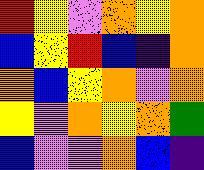[["red", "yellow", "violet", "orange", "yellow", "orange"], ["blue", "yellow", "red", "blue", "indigo", "orange"], ["orange", "blue", "yellow", "orange", "violet", "orange"], ["yellow", "violet", "orange", "yellow", "orange", "green"], ["blue", "violet", "violet", "orange", "blue", "indigo"]]